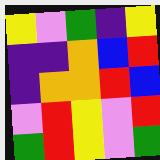[["yellow", "violet", "green", "indigo", "yellow"], ["indigo", "indigo", "orange", "blue", "red"], ["indigo", "orange", "orange", "red", "blue"], ["violet", "red", "yellow", "violet", "red"], ["green", "red", "yellow", "violet", "green"]]